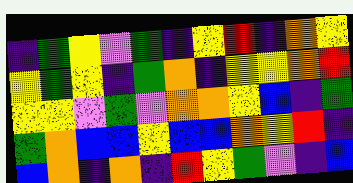[["indigo", "green", "yellow", "violet", "green", "indigo", "yellow", "red", "indigo", "orange", "yellow"], ["yellow", "green", "yellow", "indigo", "green", "orange", "indigo", "yellow", "yellow", "orange", "red"], ["yellow", "yellow", "violet", "green", "violet", "orange", "orange", "yellow", "blue", "indigo", "green"], ["green", "orange", "blue", "blue", "yellow", "blue", "blue", "orange", "yellow", "red", "indigo"], ["blue", "orange", "indigo", "orange", "indigo", "red", "yellow", "green", "violet", "indigo", "blue"]]